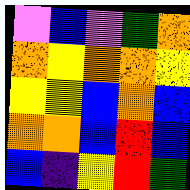[["violet", "blue", "violet", "green", "orange"], ["orange", "yellow", "orange", "orange", "yellow"], ["yellow", "yellow", "blue", "orange", "blue"], ["orange", "orange", "blue", "red", "blue"], ["blue", "indigo", "yellow", "red", "green"]]